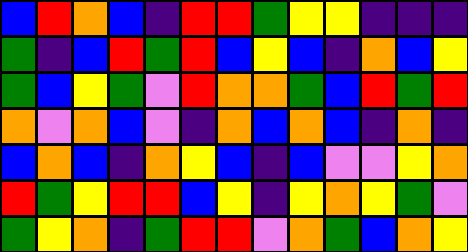[["blue", "red", "orange", "blue", "indigo", "red", "red", "green", "yellow", "yellow", "indigo", "indigo", "indigo"], ["green", "indigo", "blue", "red", "green", "red", "blue", "yellow", "blue", "indigo", "orange", "blue", "yellow"], ["green", "blue", "yellow", "green", "violet", "red", "orange", "orange", "green", "blue", "red", "green", "red"], ["orange", "violet", "orange", "blue", "violet", "indigo", "orange", "blue", "orange", "blue", "indigo", "orange", "indigo"], ["blue", "orange", "blue", "indigo", "orange", "yellow", "blue", "indigo", "blue", "violet", "violet", "yellow", "orange"], ["red", "green", "yellow", "red", "red", "blue", "yellow", "indigo", "yellow", "orange", "yellow", "green", "violet"], ["green", "yellow", "orange", "indigo", "green", "red", "red", "violet", "orange", "green", "blue", "orange", "yellow"]]